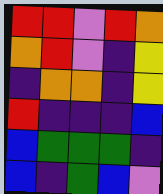[["red", "red", "violet", "red", "orange"], ["orange", "red", "violet", "indigo", "yellow"], ["indigo", "orange", "orange", "indigo", "yellow"], ["red", "indigo", "indigo", "indigo", "blue"], ["blue", "green", "green", "green", "indigo"], ["blue", "indigo", "green", "blue", "violet"]]